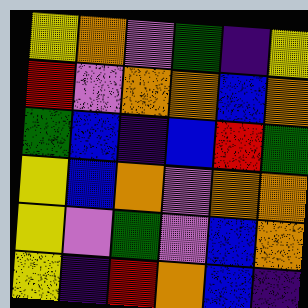[["yellow", "orange", "violet", "green", "indigo", "yellow"], ["red", "violet", "orange", "orange", "blue", "orange"], ["green", "blue", "indigo", "blue", "red", "green"], ["yellow", "blue", "orange", "violet", "orange", "orange"], ["yellow", "violet", "green", "violet", "blue", "orange"], ["yellow", "indigo", "red", "orange", "blue", "indigo"]]